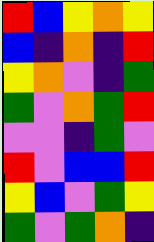[["red", "blue", "yellow", "orange", "yellow"], ["blue", "indigo", "orange", "indigo", "red"], ["yellow", "orange", "violet", "indigo", "green"], ["green", "violet", "orange", "green", "red"], ["violet", "violet", "indigo", "green", "violet"], ["red", "violet", "blue", "blue", "red"], ["yellow", "blue", "violet", "green", "yellow"], ["green", "violet", "green", "orange", "indigo"]]